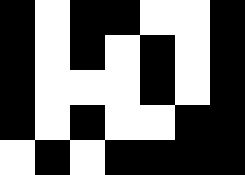[["black", "white", "black", "black", "white", "white", "black"], ["black", "white", "black", "white", "black", "white", "black"], ["black", "white", "white", "white", "black", "white", "black"], ["black", "white", "black", "white", "white", "black", "black"], ["white", "black", "white", "black", "black", "black", "black"]]